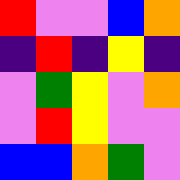[["red", "violet", "violet", "blue", "orange"], ["indigo", "red", "indigo", "yellow", "indigo"], ["violet", "green", "yellow", "violet", "orange"], ["violet", "red", "yellow", "violet", "violet"], ["blue", "blue", "orange", "green", "violet"]]